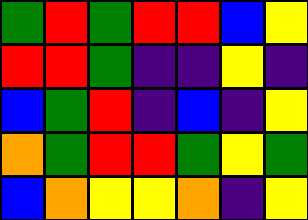[["green", "red", "green", "red", "red", "blue", "yellow"], ["red", "red", "green", "indigo", "indigo", "yellow", "indigo"], ["blue", "green", "red", "indigo", "blue", "indigo", "yellow"], ["orange", "green", "red", "red", "green", "yellow", "green"], ["blue", "orange", "yellow", "yellow", "orange", "indigo", "yellow"]]